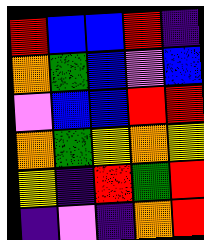[["red", "blue", "blue", "red", "indigo"], ["orange", "green", "blue", "violet", "blue"], ["violet", "blue", "blue", "red", "red"], ["orange", "green", "yellow", "orange", "yellow"], ["yellow", "indigo", "red", "green", "red"], ["indigo", "violet", "indigo", "orange", "red"]]